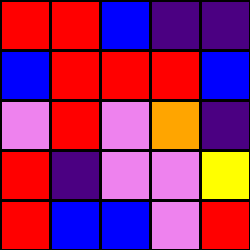[["red", "red", "blue", "indigo", "indigo"], ["blue", "red", "red", "red", "blue"], ["violet", "red", "violet", "orange", "indigo"], ["red", "indigo", "violet", "violet", "yellow"], ["red", "blue", "blue", "violet", "red"]]